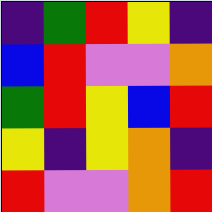[["indigo", "green", "red", "yellow", "indigo"], ["blue", "red", "violet", "violet", "orange"], ["green", "red", "yellow", "blue", "red"], ["yellow", "indigo", "yellow", "orange", "indigo"], ["red", "violet", "violet", "orange", "red"]]